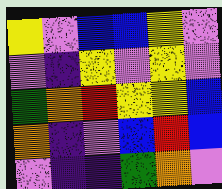[["yellow", "violet", "blue", "blue", "yellow", "violet"], ["violet", "indigo", "yellow", "violet", "yellow", "violet"], ["green", "orange", "red", "yellow", "yellow", "blue"], ["orange", "indigo", "violet", "blue", "red", "blue"], ["violet", "indigo", "indigo", "green", "orange", "violet"]]